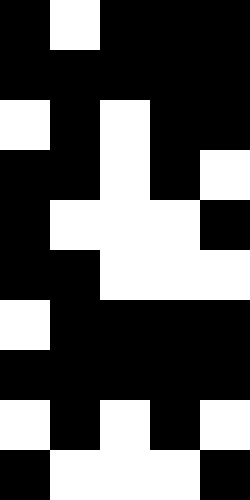[["black", "white", "black", "black", "black"], ["black", "black", "black", "black", "black"], ["white", "black", "white", "black", "black"], ["black", "black", "white", "black", "white"], ["black", "white", "white", "white", "black"], ["black", "black", "white", "white", "white"], ["white", "black", "black", "black", "black"], ["black", "black", "black", "black", "black"], ["white", "black", "white", "black", "white"], ["black", "white", "white", "white", "black"]]